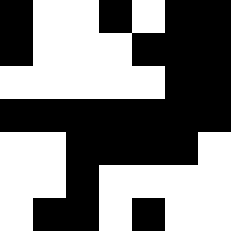[["black", "white", "white", "black", "white", "black", "black"], ["black", "white", "white", "white", "black", "black", "black"], ["white", "white", "white", "white", "white", "black", "black"], ["black", "black", "black", "black", "black", "black", "black"], ["white", "white", "black", "black", "black", "black", "white"], ["white", "white", "black", "white", "white", "white", "white"], ["white", "black", "black", "white", "black", "white", "white"]]